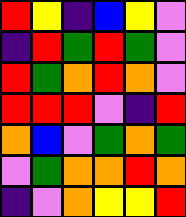[["red", "yellow", "indigo", "blue", "yellow", "violet"], ["indigo", "red", "green", "red", "green", "violet"], ["red", "green", "orange", "red", "orange", "violet"], ["red", "red", "red", "violet", "indigo", "red"], ["orange", "blue", "violet", "green", "orange", "green"], ["violet", "green", "orange", "orange", "red", "orange"], ["indigo", "violet", "orange", "yellow", "yellow", "red"]]